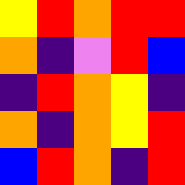[["yellow", "red", "orange", "red", "red"], ["orange", "indigo", "violet", "red", "blue"], ["indigo", "red", "orange", "yellow", "indigo"], ["orange", "indigo", "orange", "yellow", "red"], ["blue", "red", "orange", "indigo", "red"]]